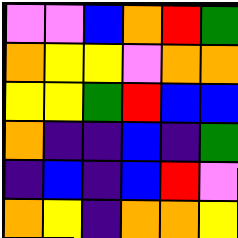[["violet", "violet", "blue", "orange", "red", "green"], ["orange", "yellow", "yellow", "violet", "orange", "orange"], ["yellow", "yellow", "green", "red", "blue", "blue"], ["orange", "indigo", "indigo", "blue", "indigo", "green"], ["indigo", "blue", "indigo", "blue", "red", "violet"], ["orange", "yellow", "indigo", "orange", "orange", "yellow"]]